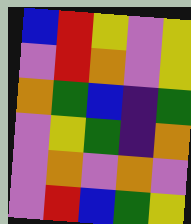[["blue", "red", "yellow", "violet", "yellow"], ["violet", "red", "orange", "violet", "yellow"], ["orange", "green", "blue", "indigo", "green"], ["violet", "yellow", "green", "indigo", "orange"], ["violet", "orange", "violet", "orange", "violet"], ["violet", "red", "blue", "green", "yellow"]]